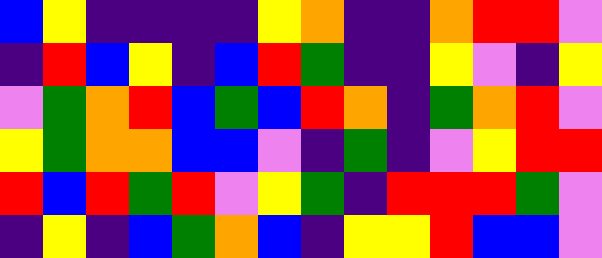[["blue", "yellow", "indigo", "indigo", "indigo", "indigo", "yellow", "orange", "indigo", "indigo", "orange", "red", "red", "violet"], ["indigo", "red", "blue", "yellow", "indigo", "blue", "red", "green", "indigo", "indigo", "yellow", "violet", "indigo", "yellow"], ["violet", "green", "orange", "red", "blue", "green", "blue", "red", "orange", "indigo", "green", "orange", "red", "violet"], ["yellow", "green", "orange", "orange", "blue", "blue", "violet", "indigo", "green", "indigo", "violet", "yellow", "red", "red"], ["red", "blue", "red", "green", "red", "violet", "yellow", "green", "indigo", "red", "red", "red", "green", "violet"], ["indigo", "yellow", "indigo", "blue", "green", "orange", "blue", "indigo", "yellow", "yellow", "red", "blue", "blue", "violet"]]